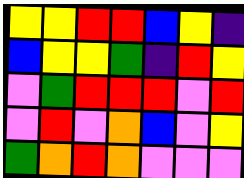[["yellow", "yellow", "red", "red", "blue", "yellow", "indigo"], ["blue", "yellow", "yellow", "green", "indigo", "red", "yellow"], ["violet", "green", "red", "red", "red", "violet", "red"], ["violet", "red", "violet", "orange", "blue", "violet", "yellow"], ["green", "orange", "red", "orange", "violet", "violet", "violet"]]